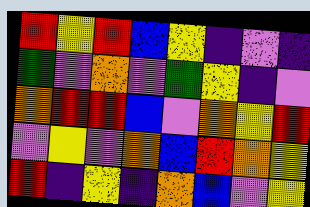[["red", "yellow", "red", "blue", "yellow", "indigo", "violet", "indigo"], ["green", "violet", "orange", "violet", "green", "yellow", "indigo", "violet"], ["orange", "red", "red", "blue", "violet", "orange", "yellow", "red"], ["violet", "yellow", "violet", "orange", "blue", "red", "orange", "yellow"], ["red", "indigo", "yellow", "indigo", "orange", "blue", "violet", "yellow"]]